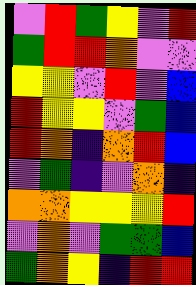[["violet", "red", "green", "yellow", "violet", "red"], ["green", "red", "red", "orange", "violet", "violet"], ["yellow", "yellow", "violet", "red", "violet", "blue"], ["red", "yellow", "yellow", "violet", "green", "blue"], ["red", "orange", "indigo", "orange", "red", "blue"], ["violet", "green", "indigo", "violet", "orange", "indigo"], ["orange", "orange", "yellow", "yellow", "yellow", "red"], ["violet", "orange", "violet", "green", "green", "blue"], ["green", "orange", "yellow", "indigo", "red", "red"]]